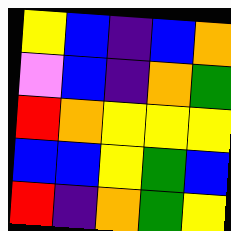[["yellow", "blue", "indigo", "blue", "orange"], ["violet", "blue", "indigo", "orange", "green"], ["red", "orange", "yellow", "yellow", "yellow"], ["blue", "blue", "yellow", "green", "blue"], ["red", "indigo", "orange", "green", "yellow"]]